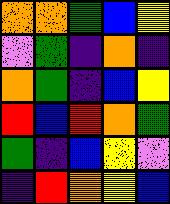[["orange", "orange", "green", "blue", "yellow"], ["violet", "green", "indigo", "orange", "indigo"], ["orange", "green", "indigo", "blue", "yellow"], ["red", "blue", "red", "orange", "green"], ["green", "indigo", "blue", "yellow", "violet"], ["indigo", "red", "orange", "yellow", "blue"]]